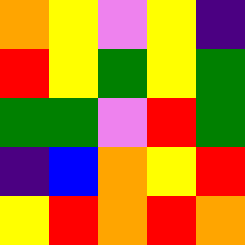[["orange", "yellow", "violet", "yellow", "indigo"], ["red", "yellow", "green", "yellow", "green"], ["green", "green", "violet", "red", "green"], ["indigo", "blue", "orange", "yellow", "red"], ["yellow", "red", "orange", "red", "orange"]]